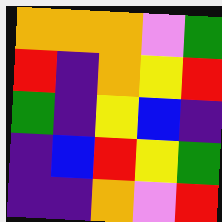[["orange", "orange", "orange", "violet", "green"], ["red", "indigo", "orange", "yellow", "red"], ["green", "indigo", "yellow", "blue", "indigo"], ["indigo", "blue", "red", "yellow", "green"], ["indigo", "indigo", "orange", "violet", "red"]]